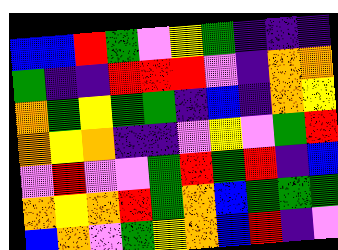[["blue", "blue", "red", "green", "violet", "yellow", "green", "indigo", "indigo", "indigo"], ["green", "indigo", "indigo", "red", "red", "red", "violet", "indigo", "orange", "orange"], ["orange", "green", "yellow", "green", "green", "indigo", "blue", "indigo", "orange", "yellow"], ["orange", "yellow", "orange", "indigo", "indigo", "violet", "yellow", "violet", "green", "red"], ["violet", "red", "violet", "violet", "green", "red", "green", "red", "indigo", "blue"], ["orange", "yellow", "orange", "red", "green", "orange", "blue", "green", "green", "green"], ["blue", "orange", "violet", "green", "yellow", "orange", "blue", "red", "indigo", "violet"]]